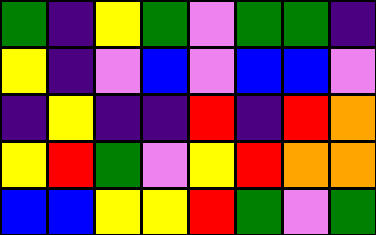[["green", "indigo", "yellow", "green", "violet", "green", "green", "indigo"], ["yellow", "indigo", "violet", "blue", "violet", "blue", "blue", "violet"], ["indigo", "yellow", "indigo", "indigo", "red", "indigo", "red", "orange"], ["yellow", "red", "green", "violet", "yellow", "red", "orange", "orange"], ["blue", "blue", "yellow", "yellow", "red", "green", "violet", "green"]]